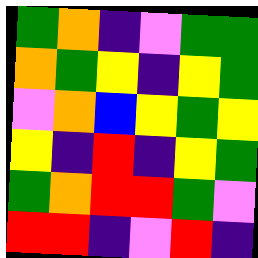[["green", "orange", "indigo", "violet", "green", "green"], ["orange", "green", "yellow", "indigo", "yellow", "green"], ["violet", "orange", "blue", "yellow", "green", "yellow"], ["yellow", "indigo", "red", "indigo", "yellow", "green"], ["green", "orange", "red", "red", "green", "violet"], ["red", "red", "indigo", "violet", "red", "indigo"]]